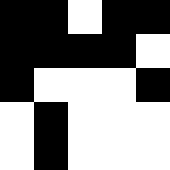[["black", "black", "white", "black", "black"], ["black", "black", "black", "black", "white"], ["black", "white", "white", "white", "black"], ["white", "black", "white", "white", "white"], ["white", "black", "white", "white", "white"]]